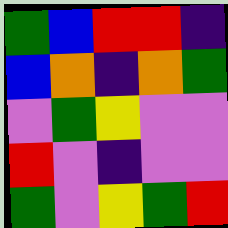[["green", "blue", "red", "red", "indigo"], ["blue", "orange", "indigo", "orange", "green"], ["violet", "green", "yellow", "violet", "violet"], ["red", "violet", "indigo", "violet", "violet"], ["green", "violet", "yellow", "green", "red"]]